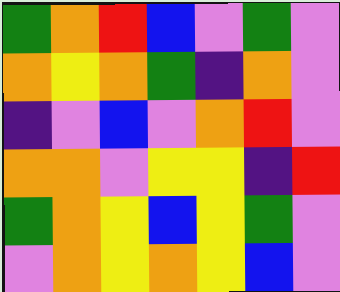[["green", "orange", "red", "blue", "violet", "green", "violet"], ["orange", "yellow", "orange", "green", "indigo", "orange", "violet"], ["indigo", "violet", "blue", "violet", "orange", "red", "violet"], ["orange", "orange", "violet", "yellow", "yellow", "indigo", "red"], ["green", "orange", "yellow", "blue", "yellow", "green", "violet"], ["violet", "orange", "yellow", "orange", "yellow", "blue", "violet"]]